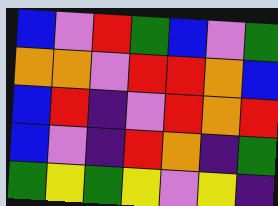[["blue", "violet", "red", "green", "blue", "violet", "green"], ["orange", "orange", "violet", "red", "red", "orange", "blue"], ["blue", "red", "indigo", "violet", "red", "orange", "red"], ["blue", "violet", "indigo", "red", "orange", "indigo", "green"], ["green", "yellow", "green", "yellow", "violet", "yellow", "indigo"]]